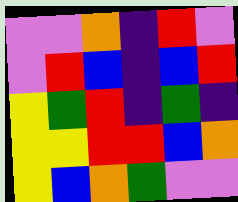[["violet", "violet", "orange", "indigo", "red", "violet"], ["violet", "red", "blue", "indigo", "blue", "red"], ["yellow", "green", "red", "indigo", "green", "indigo"], ["yellow", "yellow", "red", "red", "blue", "orange"], ["yellow", "blue", "orange", "green", "violet", "violet"]]